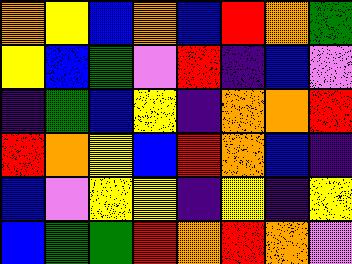[["orange", "yellow", "blue", "orange", "blue", "red", "orange", "green"], ["yellow", "blue", "green", "violet", "red", "indigo", "blue", "violet"], ["indigo", "green", "blue", "yellow", "indigo", "orange", "orange", "red"], ["red", "orange", "yellow", "blue", "red", "orange", "blue", "indigo"], ["blue", "violet", "yellow", "yellow", "indigo", "yellow", "indigo", "yellow"], ["blue", "green", "green", "red", "orange", "red", "orange", "violet"]]